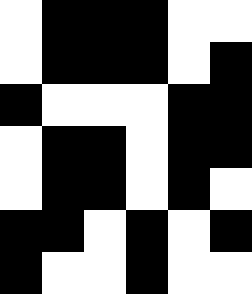[["white", "black", "black", "black", "white", "white"], ["white", "black", "black", "black", "white", "black"], ["black", "white", "white", "white", "black", "black"], ["white", "black", "black", "white", "black", "black"], ["white", "black", "black", "white", "black", "white"], ["black", "black", "white", "black", "white", "black"], ["black", "white", "white", "black", "white", "white"]]